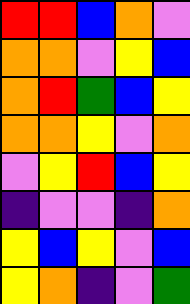[["red", "red", "blue", "orange", "violet"], ["orange", "orange", "violet", "yellow", "blue"], ["orange", "red", "green", "blue", "yellow"], ["orange", "orange", "yellow", "violet", "orange"], ["violet", "yellow", "red", "blue", "yellow"], ["indigo", "violet", "violet", "indigo", "orange"], ["yellow", "blue", "yellow", "violet", "blue"], ["yellow", "orange", "indigo", "violet", "green"]]